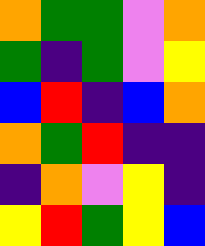[["orange", "green", "green", "violet", "orange"], ["green", "indigo", "green", "violet", "yellow"], ["blue", "red", "indigo", "blue", "orange"], ["orange", "green", "red", "indigo", "indigo"], ["indigo", "orange", "violet", "yellow", "indigo"], ["yellow", "red", "green", "yellow", "blue"]]